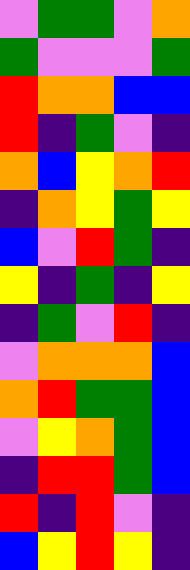[["violet", "green", "green", "violet", "orange"], ["green", "violet", "violet", "violet", "green"], ["red", "orange", "orange", "blue", "blue"], ["red", "indigo", "green", "violet", "indigo"], ["orange", "blue", "yellow", "orange", "red"], ["indigo", "orange", "yellow", "green", "yellow"], ["blue", "violet", "red", "green", "indigo"], ["yellow", "indigo", "green", "indigo", "yellow"], ["indigo", "green", "violet", "red", "indigo"], ["violet", "orange", "orange", "orange", "blue"], ["orange", "red", "green", "green", "blue"], ["violet", "yellow", "orange", "green", "blue"], ["indigo", "red", "red", "green", "blue"], ["red", "indigo", "red", "violet", "indigo"], ["blue", "yellow", "red", "yellow", "indigo"]]